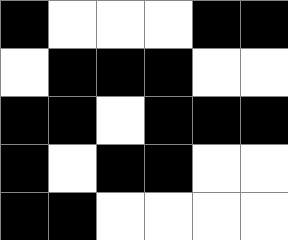[["black", "white", "white", "white", "black", "black"], ["white", "black", "black", "black", "white", "white"], ["black", "black", "white", "black", "black", "black"], ["black", "white", "black", "black", "white", "white"], ["black", "black", "white", "white", "white", "white"]]